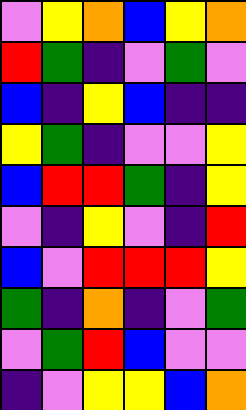[["violet", "yellow", "orange", "blue", "yellow", "orange"], ["red", "green", "indigo", "violet", "green", "violet"], ["blue", "indigo", "yellow", "blue", "indigo", "indigo"], ["yellow", "green", "indigo", "violet", "violet", "yellow"], ["blue", "red", "red", "green", "indigo", "yellow"], ["violet", "indigo", "yellow", "violet", "indigo", "red"], ["blue", "violet", "red", "red", "red", "yellow"], ["green", "indigo", "orange", "indigo", "violet", "green"], ["violet", "green", "red", "blue", "violet", "violet"], ["indigo", "violet", "yellow", "yellow", "blue", "orange"]]